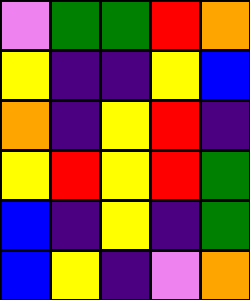[["violet", "green", "green", "red", "orange"], ["yellow", "indigo", "indigo", "yellow", "blue"], ["orange", "indigo", "yellow", "red", "indigo"], ["yellow", "red", "yellow", "red", "green"], ["blue", "indigo", "yellow", "indigo", "green"], ["blue", "yellow", "indigo", "violet", "orange"]]